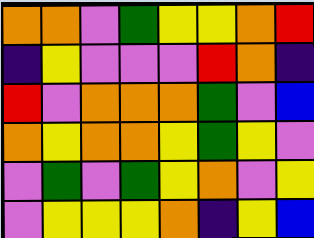[["orange", "orange", "violet", "green", "yellow", "yellow", "orange", "red"], ["indigo", "yellow", "violet", "violet", "violet", "red", "orange", "indigo"], ["red", "violet", "orange", "orange", "orange", "green", "violet", "blue"], ["orange", "yellow", "orange", "orange", "yellow", "green", "yellow", "violet"], ["violet", "green", "violet", "green", "yellow", "orange", "violet", "yellow"], ["violet", "yellow", "yellow", "yellow", "orange", "indigo", "yellow", "blue"]]